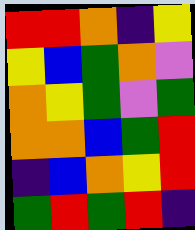[["red", "red", "orange", "indigo", "yellow"], ["yellow", "blue", "green", "orange", "violet"], ["orange", "yellow", "green", "violet", "green"], ["orange", "orange", "blue", "green", "red"], ["indigo", "blue", "orange", "yellow", "red"], ["green", "red", "green", "red", "indigo"]]